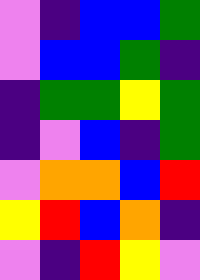[["violet", "indigo", "blue", "blue", "green"], ["violet", "blue", "blue", "green", "indigo"], ["indigo", "green", "green", "yellow", "green"], ["indigo", "violet", "blue", "indigo", "green"], ["violet", "orange", "orange", "blue", "red"], ["yellow", "red", "blue", "orange", "indigo"], ["violet", "indigo", "red", "yellow", "violet"]]